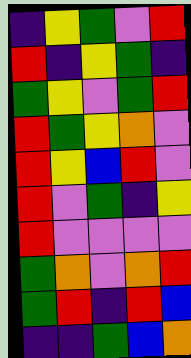[["indigo", "yellow", "green", "violet", "red"], ["red", "indigo", "yellow", "green", "indigo"], ["green", "yellow", "violet", "green", "red"], ["red", "green", "yellow", "orange", "violet"], ["red", "yellow", "blue", "red", "violet"], ["red", "violet", "green", "indigo", "yellow"], ["red", "violet", "violet", "violet", "violet"], ["green", "orange", "violet", "orange", "red"], ["green", "red", "indigo", "red", "blue"], ["indigo", "indigo", "green", "blue", "orange"]]